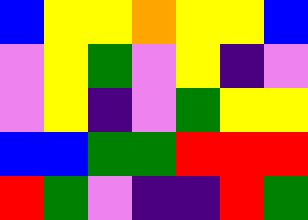[["blue", "yellow", "yellow", "orange", "yellow", "yellow", "blue"], ["violet", "yellow", "green", "violet", "yellow", "indigo", "violet"], ["violet", "yellow", "indigo", "violet", "green", "yellow", "yellow"], ["blue", "blue", "green", "green", "red", "red", "red"], ["red", "green", "violet", "indigo", "indigo", "red", "green"]]